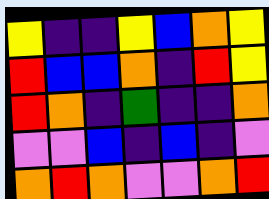[["yellow", "indigo", "indigo", "yellow", "blue", "orange", "yellow"], ["red", "blue", "blue", "orange", "indigo", "red", "yellow"], ["red", "orange", "indigo", "green", "indigo", "indigo", "orange"], ["violet", "violet", "blue", "indigo", "blue", "indigo", "violet"], ["orange", "red", "orange", "violet", "violet", "orange", "red"]]